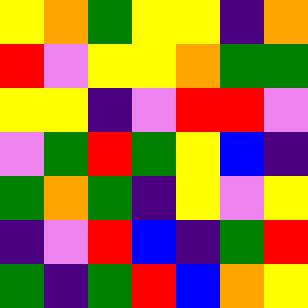[["yellow", "orange", "green", "yellow", "yellow", "indigo", "orange"], ["red", "violet", "yellow", "yellow", "orange", "green", "green"], ["yellow", "yellow", "indigo", "violet", "red", "red", "violet"], ["violet", "green", "red", "green", "yellow", "blue", "indigo"], ["green", "orange", "green", "indigo", "yellow", "violet", "yellow"], ["indigo", "violet", "red", "blue", "indigo", "green", "red"], ["green", "indigo", "green", "red", "blue", "orange", "yellow"]]